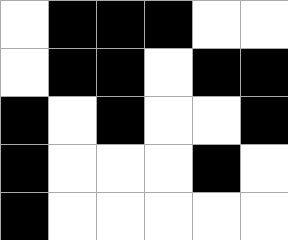[["white", "black", "black", "black", "white", "white"], ["white", "black", "black", "white", "black", "black"], ["black", "white", "black", "white", "white", "black"], ["black", "white", "white", "white", "black", "white"], ["black", "white", "white", "white", "white", "white"]]